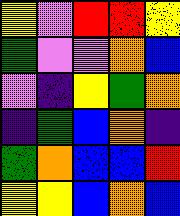[["yellow", "violet", "red", "red", "yellow"], ["green", "violet", "violet", "orange", "blue"], ["violet", "indigo", "yellow", "green", "orange"], ["indigo", "green", "blue", "orange", "indigo"], ["green", "orange", "blue", "blue", "red"], ["yellow", "yellow", "blue", "orange", "blue"]]